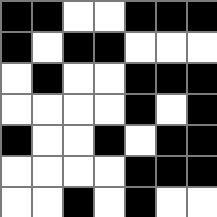[["black", "black", "white", "white", "black", "black", "black"], ["black", "white", "black", "black", "white", "white", "white"], ["white", "black", "white", "white", "black", "black", "black"], ["white", "white", "white", "white", "black", "white", "black"], ["black", "white", "white", "black", "white", "black", "black"], ["white", "white", "white", "white", "black", "black", "black"], ["white", "white", "black", "white", "black", "white", "white"]]